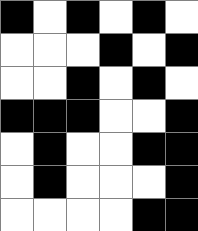[["black", "white", "black", "white", "black", "white"], ["white", "white", "white", "black", "white", "black"], ["white", "white", "black", "white", "black", "white"], ["black", "black", "black", "white", "white", "black"], ["white", "black", "white", "white", "black", "black"], ["white", "black", "white", "white", "white", "black"], ["white", "white", "white", "white", "black", "black"]]